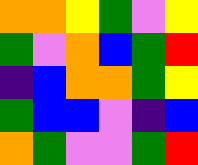[["orange", "orange", "yellow", "green", "violet", "yellow"], ["green", "violet", "orange", "blue", "green", "red"], ["indigo", "blue", "orange", "orange", "green", "yellow"], ["green", "blue", "blue", "violet", "indigo", "blue"], ["orange", "green", "violet", "violet", "green", "red"]]